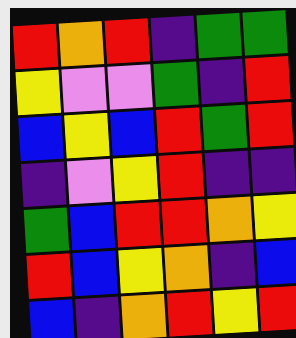[["red", "orange", "red", "indigo", "green", "green"], ["yellow", "violet", "violet", "green", "indigo", "red"], ["blue", "yellow", "blue", "red", "green", "red"], ["indigo", "violet", "yellow", "red", "indigo", "indigo"], ["green", "blue", "red", "red", "orange", "yellow"], ["red", "blue", "yellow", "orange", "indigo", "blue"], ["blue", "indigo", "orange", "red", "yellow", "red"]]